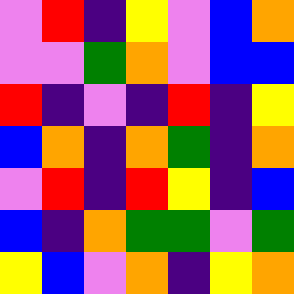[["violet", "red", "indigo", "yellow", "violet", "blue", "orange"], ["violet", "violet", "green", "orange", "violet", "blue", "blue"], ["red", "indigo", "violet", "indigo", "red", "indigo", "yellow"], ["blue", "orange", "indigo", "orange", "green", "indigo", "orange"], ["violet", "red", "indigo", "red", "yellow", "indigo", "blue"], ["blue", "indigo", "orange", "green", "green", "violet", "green"], ["yellow", "blue", "violet", "orange", "indigo", "yellow", "orange"]]